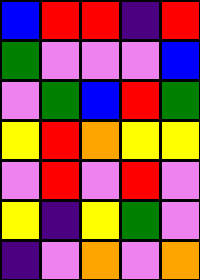[["blue", "red", "red", "indigo", "red"], ["green", "violet", "violet", "violet", "blue"], ["violet", "green", "blue", "red", "green"], ["yellow", "red", "orange", "yellow", "yellow"], ["violet", "red", "violet", "red", "violet"], ["yellow", "indigo", "yellow", "green", "violet"], ["indigo", "violet", "orange", "violet", "orange"]]